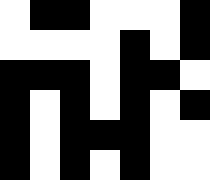[["white", "black", "black", "white", "white", "white", "black"], ["white", "white", "white", "white", "black", "white", "black"], ["black", "black", "black", "white", "black", "black", "white"], ["black", "white", "black", "white", "black", "white", "black"], ["black", "white", "black", "black", "black", "white", "white"], ["black", "white", "black", "white", "black", "white", "white"]]